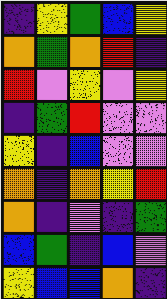[["indigo", "yellow", "green", "blue", "yellow"], ["orange", "green", "orange", "red", "indigo"], ["red", "violet", "yellow", "violet", "yellow"], ["indigo", "green", "red", "violet", "violet"], ["yellow", "indigo", "blue", "violet", "violet"], ["orange", "indigo", "orange", "yellow", "red"], ["orange", "indigo", "violet", "indigo", "green"], ["blue", "green", "indigo", "blue", "violet"], ["yellow", "blue", "blue", "orange", "indigo"]]